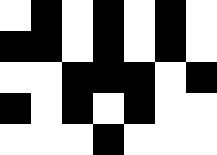[["white", "black", "white", "black", "white", "black", "white"], ["black", "black", "white", "black", "white", "black", "white"], ["white", "white", "black", "black", "black", "white", "black"], ["black", "white", "black", "white", "black", "white", "white"], ["white", "white", "white", "black", "white", "white", "white"]]